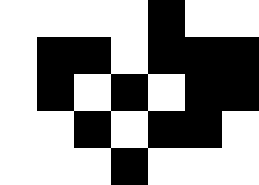[["white", "white", "white", "white", "black", "white", "white"], ["white", "black", "black", "white", "black", "black", "black"], ["white", "black", "white", "black", "white", "black", "black"], ["white", "white", "black", "white", "black", "black", "white"], ["white", "white", "white", "black", "white", "white", "white"]]